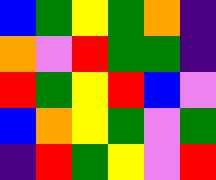[["blue", "green", "yellow", "green", "orange", "indigo"], ["orange", "violet", "red", "green", "green", "indigo"], ["red", "green", "yellow", "red", "blue", "violet"], ["blue", "orange", "yellow", "green", "violet", "green"], ["indigo", "red", "green", "yellow", "violet", "red"]]